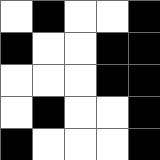[["white", "black", "white", "white", "black"], ["black", "white", "white", "black", "black"], ["white", "white", "white", "black", "black"], ["white", "black", "white", "white", "black"], ["black", "white", "white", "white", "black"]]